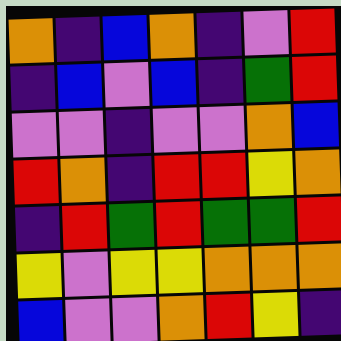[["orange", "indigo", "blue", "orange", "indigo", "violet", "red"], ["indigo", "blue", "violet", "blue", "indigo", "green", "red"], ["violet", "violet", "indigo", "violet", "violet", "orange", "blue"], ["red", "orange", "indigo", "red", "red", "yellow", "orange"], ["indigo", "red", "green", "red", "green", "green", "red"], ["yellow", "violet", "yellow", "yellow", "orange", "orange", "orange"], ["blue", "violet", "violet", "orange", "red", "yellow", "indigo"]]